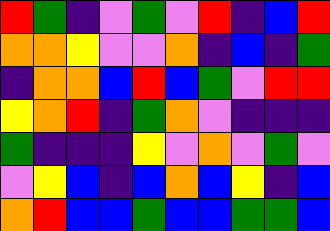[["red", "green", "indigo", "violet", "green", "violet", "red", "indigo", "blue", "red"], ["orange", "orange", "yellow", "violet", "violet", "orange", "indigo", "blue", "indigo", "green"], ["indigo", "orange", "orange", "blue", "red", "blue", "green", "violet", "red", "red"], ["yellow", "orange", "red", "indigo", "green", "orange", "violet", "indigo", "indigo", "indigo"], ["green", "indigo", "indigo", "indigo", "yellow", "violet", "orange", "violet", "green", "violet"], ["violet", "yellow", "blue", "indigo", "blue", "orange", "blue", "yellow", "indigo", "blue"], ["orange", "red", "blue", "blue", "green", "blue", "blue", "green", "green", "blue"]]